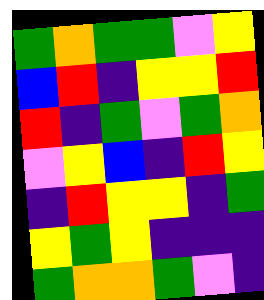[["green", "orange", "green", "green", "violet", "yellow"], ["blue", "red", "indigo", "yellow", "yellow", "red"], ["red", "indigo", "green", "violet", "green", "orange"], ["violet", "yellow", "blue", "indigo", "red", "yellow"], ["indigo", "red", "yellow", "yellow", "indigo", "green"], ["yellow", "green", "yellow", "indigo", "indigo", "indigo"], ["green", "orange", "orange", "green", "violet", "indigo"]]